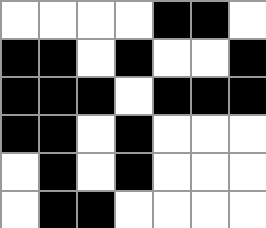[["white", "white", "white", "white", "black", "black", "white"], ["black", "black", "white", "black", "white", "white", "black"], ["black", "black", "black", "white", "black", "black", "black"], ["black", "black", "white", "black", "white", "white", "white"], ["white", "black", "white", "black", "white", "white", "white"], ["white", "black", "black", "white", "white", "white", "white"]]